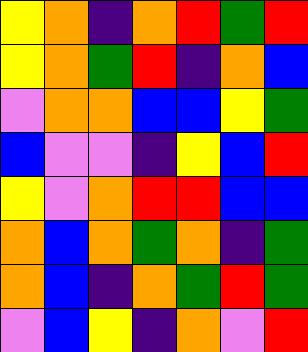[["yellow", "orange", "indigo", "orange", "red", "green", "red"], ["yellow", "orange", "green", "red", "indigo", "orange", "blue"], ["violet", "orange", "orange", "blue", "blue", "yellow", "green"], ["blue", "violet", "violet", "indigo", "yellow", "blue", "red"], ["yellow", "violet", "orange", "red", "red", "blue", "blue"], ["orange", "blue", "orange", "green", "orange", "indigo", "green"], ["orange", "blue", "indigo", "orange", "green", "red", "green"], ["violet", "blue", "yellow", "indigo", "orange", "violet", "red"]]